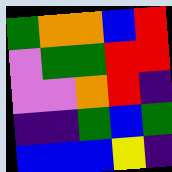[["green", "orange", "orange", "blue", "red"], ["violet", "green", "green", "red", "red"], ["violet", "violet", "orange", "red", "indigo"], ["indigo", "indigo", "green", "blue", "green"], ["blue", "blue", "blue", "yellow", "indigo"]]